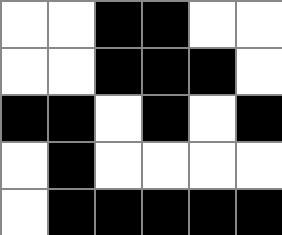[["white", "white", "black", "black", "white", "white"], ["white", "white", "black", "black", "black", "white"], ["black", "black", "white", "black", "white", "black"], ["white", "black", "white", "white", "white", "white"], ["white", "black", "black", "black", "black", "black"]]